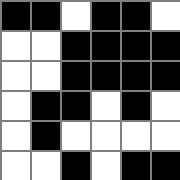[["black", "black", "white", "black", "black", "white"], ["white", "white", "black", "black", "black", "black"], ["white", "white", "black", "black", "black", "black"], ["white", "black", "black", "white", "black", "white"], ["white", "black", "white", "white", "white", "white"], ["white", "white", "black", "white", "black", "black"]]